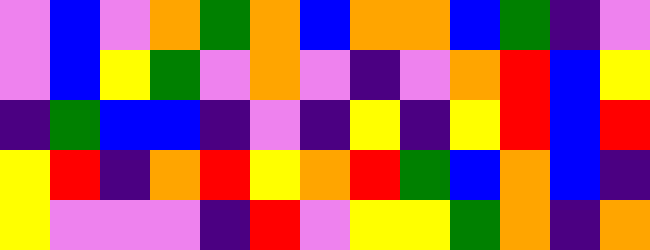[["violet", "blue", "violet", "orange", "green", "orange", "blue", "orange", "orange", "blue", "green", "indigo", "violet"], ["violet", "blue", "yellow", "green", "violet", "orange", "violet", "indigo", "violet", "orange", "red", "blue", "yellow"], ["indigo", "green", "blue", "blue", "indigo", "violet", "indigo", "yellow", "indigo", "yellow", "red", "blue", "red"], ["yellow", "red", "indigo", "orange", "red", "yellow", "orange", "red", "green", "blue", "orange", "blue", "indigo"], ["yellow", "violet", "violet", "violet", "indigo", "red", "violet", "yellow", "yellow", "green", "orange", "indigo", "orange"]]